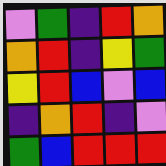[["violet", "green", "indigo", "red", "orange"], ["orange", "red", "indigo", "yellow", "green"], ["yellow", "red", "blue", "violet", "blue"], ["indigo", "orange", "red", "indigo", "violet"], ["green", "blue", "red", "red", "red"]]